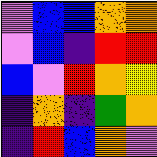[["violet", "blue", "blue", "orange", "orange"], ["violet", "blue", "indigo", "red", "red"], ["blue", "violet", "red", "orange", "yellow"], ["indigo", "orange", "indigo", "green", "orange"], ["indigo", "red", "blue", "orange", "violet"]]